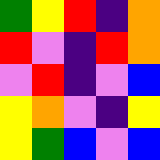[["green", "yellow", "red", "indigo", "orange"], ["red", "violet", "indigo", "red", "orange"], ["violet", "red", "indigo", "violet", "blue"], ["yellow", "orange", "violet", "indigo", "yellow"], ["yellow", "green", "blue", "violet", "blue"]]